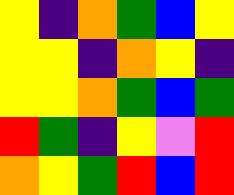[["yellow", "indigo", "orange", "green", "blue", "yellow"], ["yellow", "yellow", "indigo", "orange", "yellow", "indigo"], ["yellow", "yellow", "orange", "green", "blue", "green"], ["red", "green", "indigo", "yellow", "violet", "red"], ["orange", "yellow", "green", "red", "blue", "red"]]